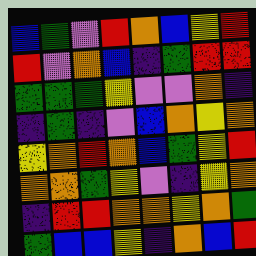[["blue", "green", "violet", "red", "orange", "blue", "yellow", "red"], ["red", "violet", "orange", "blue", "indigo", "green", "red", "red"], ["green", "green", "green", "yellow", "violet", "violet", "orange", "indigo"], ["indigo", "green", "indigo", "violet", "blue", "orange", "yellow", "orange"], ["yellow", "orange", "red", "orange", "blue", "green", "yellow", "red"], ["orange", "orange", "green", "yellow", "violet", "indigo", "yellow", "orange"], ["indigo", "red", "red", "orange", "orange", "yellow", "orange", "green"], ["green", "blue", "blue", "yellow", "indigo", "orange", "blue", "red"]]